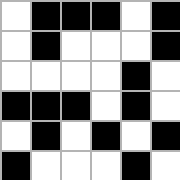[["white", "black", "black", "black", "white", "black"], ["white", "black", "white", "white", "white", "black"], ["white", "white", "white", "white", "black", "white"], ["black", "black", "black", "white", "black", "white"], ["white", "black", "white", "black", "white", "black"], ["black", "white", "white", "white", "black", "white"]]